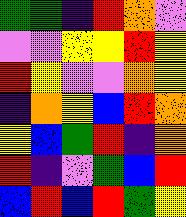[["green", "green", "indigo", "red", "orange", "violet"], ["violet", "violet", "yellow", "yellow", "red", "yellow"], ["red", "yellow", "violet", "violet", "orange", "yellow"], ["indigo", "orange", "yellow", "blue", "red", "orange"], ["yellow", "blue", "green", "red", "indigo", "orange"], ["red", "indigo", "violet", "green", "blue", "red"], ["blue", "red", "blue", "red", "green", "yellow"]]